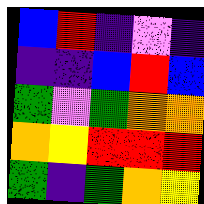[["blue", "red", "indigo", "violet", "indigo"], ["indigo", "indigo", "blue", "red", "blue"], ["green", "violet", "green", "orange", "orange"], ["orange", "yellow", "red", "red", "red"], ["green", "indigo", "green", "orange", "yellow"]]